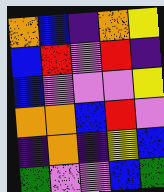[["orange", "blue", "indigo", "orange", "yellow"], ["blue", "red", "violet", "red", "indigo"], ["blue", "violet", "violet", "violet", "yellow"], ["orange", "orange", "blue", "red", "violet"], ["indigo", "orange", "indigo", "yellow", "blue"], ["green", "violet", "violet", "blue", "green"]]